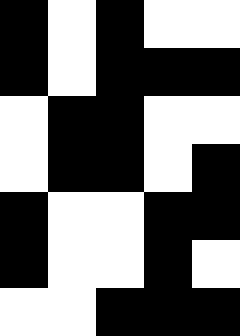[["black", "white", "black", "white", "white"], ["black", "white", "black", "black", "black"], ["white", "black", "black", "white", "white"], ["white", "black", "black", "white", "black"], ["black", "white", "white", "black", "black"], ["black", "white", "white", "black", "white"], ["white", "white", "black", "black", "black"]]